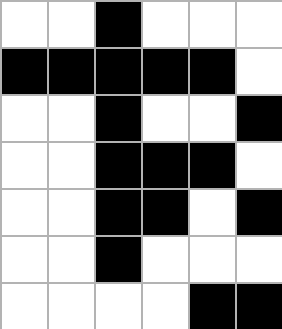[["white", "white", "black", "white", "white", "white"], ["black", "black", "black", "black", "black", "white"], ["white", "white", "black", "white", "white", "black"], ["white", "white", "black", "black", "black", "white"], ["white", "white", "black", "black", "white", "black"], ["white", "white", "black", "white", "white", "white"], ["white", "white", "white", "white", "black", "black"]]